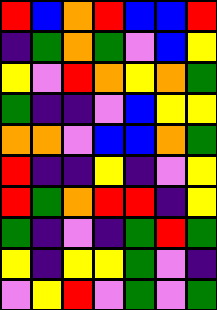[["red", "blue", "orange", "red", "blue", "blue", "red"], ["indigo", "green", "orange", "green", "violet", "blue", "yellow"], ["yellow", "violet", "red", "orange", "yellow", "orange", "green"], ["green", "indigo", "indigo", "violet", "blue", "yellow", "yellow"], ["orange", "orange", "violet", "blue", "blue", "orange", "green"], ["red", "indigo", "indigo", "yellow", "indigo", "violet", "yellow"], ["red", "green", "orange", "red", "red", "indigo", "yellow"], ["green", "indigo", "violet", "indigo", "green", "red", "green"], ["yellow", "indigo", "yellow", "yellow", "green", "violet", "indigo"], ["violet", "yellow", "red", "violet", "green", "violet", "green"]]